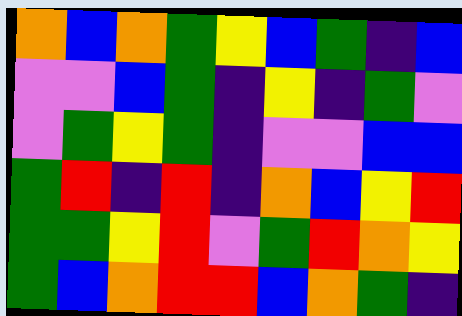[["orange", "blue", "orange", "green", "yellow", "blue", "green", "indigo", "blue"], ["violet", "violet", "blue", "green", "indigo", "yellow", "indigo", "green", "violet"], ["violet", "green", "yellow", "green", "indigo", "violet", "violet", "blue", "blue"], ["green", "red", "indigo", "red", "indigo", "orange", "blue", "yellow", "red"], ["green", "green", "yellow", "red", "violet", "green", "red", "orange", "yellow"], ["green", "blue", "orange", "red", "red", "blue", "orange", "green", "indigo"]]